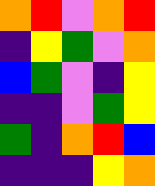[["orange", "red", "violet", "orange", "red"], ["indigo", "yellow", "green", "violet", "orange"], ["blue", "green", "violet", "indigo", "yellow"], ["indigo", "indigo", "violet", "green", "yellow"], ["green", "indigo", "orange", "red", "blue"], ["indigo", "indigo", "indigo", "yellow", "orange"]]